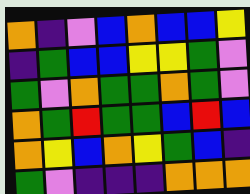[["orange", "indigo", "violet", "blue", "orange", "blue", "blue", "yellow"], ["indigo", "green", "blue", "blue", "yellow", "yellow", "green", "violet"], ["green", "violet", "orange", "green", "green", "orange", "green", "violet"], ["orange", "green", "red", "green", "green", "blue", "red", "blue"], ["orange", "yellow", "blue", "orange", "yellow", "green", "blue", "indigo"], ["green", "violet", "indigo", "indigo", "indigo", "orange", "orange", "orange"]]